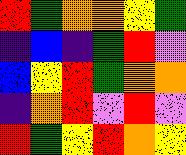[["red", "green", "orange", "orange", "yellow", "green"], ["indigo", "blue", "indigo", "green", "red", "violet"], ["blue", "yellow", "red", "green", "orange", "orange"], ["indigo", "orange", "red", "violet", "red", "violet"], ["red", "green", "yellow", "red", "orange", "yellow"]]